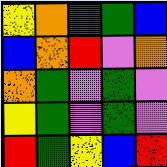[["yellow", "orange", "green", "green", "blue"], ["blue", "orange", "red", "violet", "orange"], ["orange", "green", "violet", "green", "violet"], ["yellow", "green", "violet", "green", "violet"], ["red", "green", "yellow", "blue", "red"]]